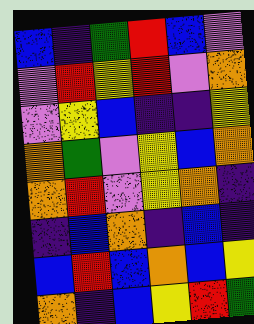[["blue", "indigo", "green", "red", "blue", "violet"], ["violet", "red", "yellow", "red", "violet", "orange"], ["violet", "yellow", "blue", "indigo", "indigo", "yellow"], ["orange", "green", "violet", "yellow", "blue", "orange"], ["orange", "red", "violet", "yellow", "orange", "indigo"], ["indigo", "blue", "orange", "indigo", "blue", "indigo"], ["blue", "red", "blue", "orange", "blue", "yellow"], ["orange", "indigo", "blue", "yellow", "red", "green"]]